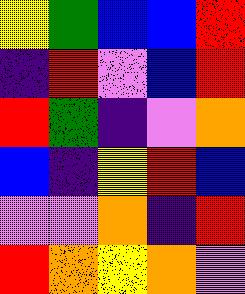[["yellow", "green", "blue", "blue", "red"], ["indigo", "red", "violet", "blue", "red"], ["red", "green", "indigo", "violet", "orange"], ["blue", "indigo", "yellow", "red", "blue"], ["violet", "violet", "orange", "indigo", "red"], ["red", "orange", "yellow", "orange", "violet"]]